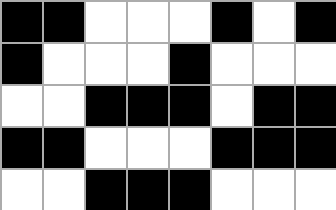[["black", "black", "white", "white", "white", "black", "white", "black"], ["black", "white", "white", "white", "black", "white", "white", "white"], ["white", "white", "black", "black", "black", "white", "black", "black"], ["black", "black", "white", "white", "white", "black", "black", "black"], ["white", "white", "black", "black", "black", "white", "white", "white"]]